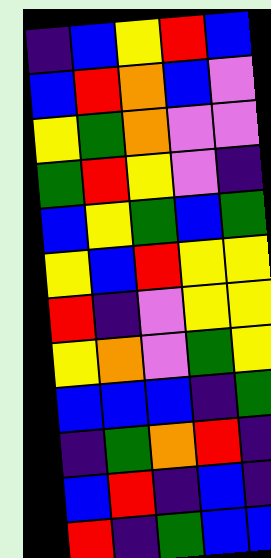[["indigo", "blue", "yellow", "red", "blue"], ["blue", "red", "orange", "blue", "violet"], ["yellow", "green", "orange", "violet", "violet"], ["green", "red", "yellow", "violet", "indigo"], ["blue", "yellow", "green", "blue", "green"], ["yellow", "blue", "red", "yellow", "yellow"], ["red", "indigo", "violet", "yellow", "yellow"], ["yellow", "orange", "violet", "green", "yellow"], ["blue", "blue", "blue", "indigo", "green"], ["indigo", "green", "orange", "red", "indigo"], ["blue", "red", "indigo", "blue", "indigo"], ["red", "indigo", "green", "blue", "blue"]]